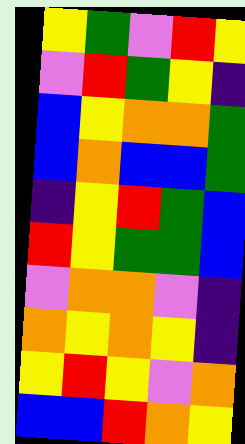[["yellow", "green", "violet", "red", "yellow"], ["violet", "red", "green", "yellow", "indigo"], ["blue", "yellow", "orange", "orange", "green"], ["blue", "orange", "blue", "blue", "green"], ["indigo", "yellow", "red", "green", "blue"], ["red", "yellow", "green", "green", "blue"], ["violet", "orange", "orange", "violet", "indigo"], ["orange", "yellow", "orange", "yellow", "indigo"], ["yellow", "red", "yellow", "violet", "orange"], ["blue", "blue", "red", "orange", "yellow"]]